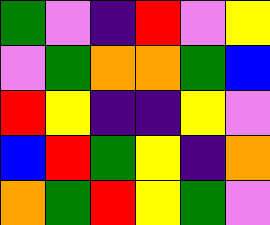[["green", "violet", "indigo", "red", "violet", "yellow"], ["violet", "green", "orange", "orange", "green", "blue"], ["red", "yellow", "indigo", "indigo", "yellow", "violet"], ["blue", "red", "green", "yellow", "indigo", "orange"], ["orange", "green", "red", "yellow", "green", "violet"]]